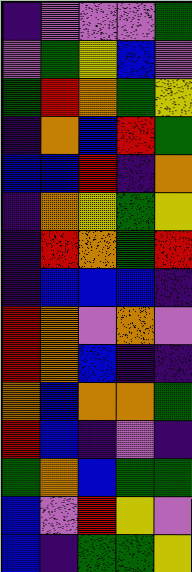[["indigo", "violet", "violet", "violet", "green"], ["violet", "green", "yellow", "blue", "violet"], ["green", "red", "orange", "green", "yellow"], ["indigo", "orange", "blue", "red", "green"], ["blue", "blue", "red", "indigo", "orange"], ["indigo", "orange", "yellow", "green", "yellow"], ["indigo", "red", "orange", "green", "red"], ["indigo", "blue", "blue", "blue", "indigo"], ["red", "orange", "violet", "orange", "violet"], ["red", "orange", "blue", "indigo", "indigo"], ["orange", "blue", "orange", "orange", "green"], ["red", "blue", "indigo", "violet", "indigo"], ["green", "orange", "blue", "green", "green"], ["blue", "violet", "red", "yellow", "violet"], ["blue", "indigo", "green", "green", "yellow"]]